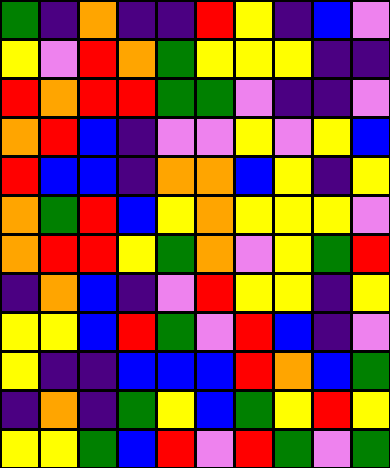[["green", "indigo", "orange", "indigo", "indigo", "red", "yellow", "indigo", "blue", "violet"], ["yellow", "violet", "red", "orange", "green", "yellow", "yellow", "yellow", "indigo", "indigo"], ["red", "orange", "red", "red", "green", "green", "violet", "indigo", "indigo", "violet"], ["orange", "red", "blue", "indigo", "violet", "violet", "yellow", "violet", "yellow", "blue"], ["red", "blue", "blue", "indigo", "orange", "orange", "blue", "yellow", "indigo", "yellow"], ["orange", "green", "red", "blue", "yellow", "orange", "yellow", "yellow", "yellow", "violet"], ["orange", "red", "red", "yellow", "green", "orange", "violet", "yellow", "green", "red"], ["indigo", "orange", "blue", "indigo", "violet", "red", "yellow", "yellow", "indigo", "yellow"], ["yellow", "yellow", "blue", "red", "green", "violet", "red", "blue", "indigo", "violet"], ["yellow", "indigo", "indigo", "blue", "blue", "blue", "red", "orange", "blue", "green"], ["indigo", "orange", "indigo", "green", "yellow", "blue", "green", "yellow", "red", "yellow"], ["yellow", "yellow", "green", "blue", "red", "violet", "red", "green", "violet", "green"]]